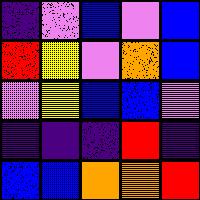[["indigo", "violet", "blue", "violet", "blue"], ["red", "yellow", "violet", "orange", "blue"], ["violet", "yellow", "blue", "blue", "violet"], ["indigo", "indigo", "indigo", "red", "indigo"], ["blue", "blue", "orange", "orange", "red"]]